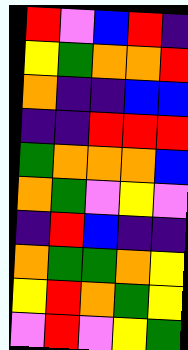[["red", "violet", "blue", "red", "indigo"], ["yellow", "green", "orange", "orange", "red"], ["orange", "indigo", "indigo", "blue", "blue"], ["indigo", "indigo", "red", "red", "red"], ["green", "orange", "orange", "orange", "blue"], ["orange", "green", "violet", "yellow", "violet"], ["indigo", "red", "blue", "indigo", "indigo"], ["orange", "green", "green", "orange", "yellow"], ["yellow", "red", "orange", "green", "yellow"], ["violet", "red", "violet", "yellow", "green"]]